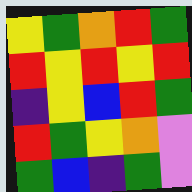[["yellow", "green", "orange", "red", "green"], ["red", "yellow", "red", "yellow", "red"], ["indigo", "yellow", "blue", "red", "green"], ["red", "green", "yellow", "orange", "violet"], ["green", "blue", "indigo", "green", "violet"]]